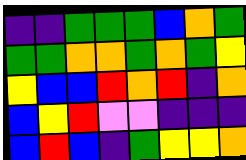[["indigo", "indigo", "green", "green", "green", "blue", "orange", "green"], ["green", "green", "orange", "orange", "green", "orange", "green", "yellow"], ["yellow", "blue", "blue", "red", "orange", "red", "indigo", "orange"], ["blue", "yellow", "red", "violet", "violet", "indigo", "indigo", "indigo"], ["blue", "red", "blue", "indigo", "green", "yellow", "yellow", "orange"]]